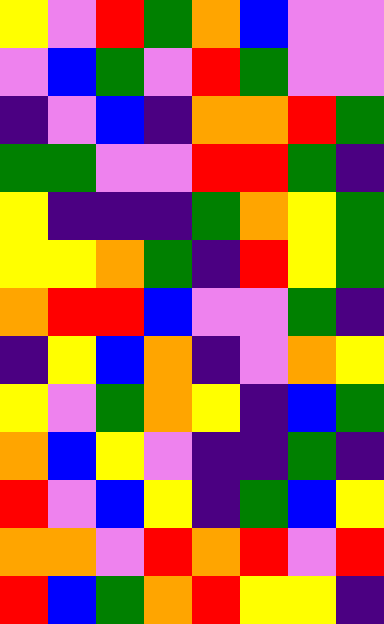[["yellow", "violet", "red", "green", "orange", "blue", "violet", "violet"], ["violet", "blue", "green", "violet", "red", "green", "violet", "violet"], ["indigo", "violet", "blue", "indigo", "orange", "orange", "red", "green"], ["green", "green", "violet", "violet", "red", "red", "green", "indigo"], ["yellow", "indigo", "indigo", "indigo", "green", "orange", "yellow", "green"], ["yellow", "yellow", "orange", "green", "indigo", "red", "yellow", "green"], ["orange", "red", "red", "blue", "violet", "violet", "green", "indigo"], ["indigo", "yellow", "blue", "orange", "indigo", "violet", "orange", "yellow"], ["yellow", "violet", "green", "orange", "yellow", "indigo", "blue", "green"], ["orange", "blue", "yellow", "violet", "indigo", "indigo", "green", "indigo"], ["red", "violet", "blue", "yellow", "indigo", "green", "blue", "yellow"], ["orange", "orange", "violet", "red", "orange", "red", "violet", "red"], ["red", "blue", "green", "orange", "red", "yellow", "yellow", "indigo"]]